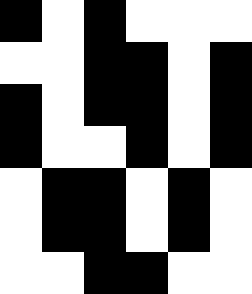[["black", "white", "black", "white", "white", "white"], ["white", "white", "black", "black", "white", "black"], ["black", "white", "black", "black", "white", "black"], ["black", "white", "white", "black", "white", "black"], ["white", "black", "black", "white", "black", "white"], ["white", "black", "black", "white", "black", "white"], ["white", "white", "black", "black", "white", "white"]]